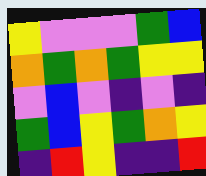[["yellow", "violet", "violet", "violet", "green", "blue"], ["orange", "green", "orange", "green", "yellow", "yellow"], ["violet", "blue", "violet", "indigo", "violet", "indigo"], ["green", "blue", "yellow", "green", "orange", "yellow"], ["indigo", "red", "yellow", "indigo", "indigo", "red"]]